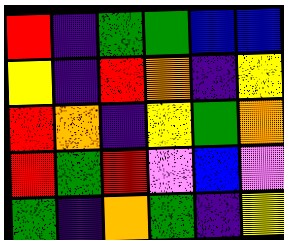[["red", "indigo", "green", "green", "blue", "blue"], ["yellow", "indigo", "red", "orange", "indigo", "yellow"], ["red", "orange", "indigo", "yellow", "green", "orange"], ["red", "green", "red", "violet", "blue", "violet"], ["green", "indigo", "orange", "green", "indigo", "yellow"]]